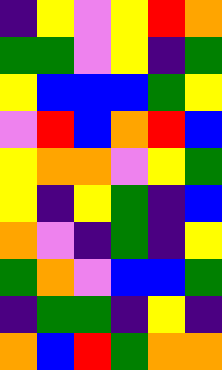[["indigo", "yellow", "violet", "yellow", "red", "orange"], ["green", "green", "violet", "yellow", "indigo", "green"], ["yellow", "blue", "blue", "blue", "green", "yellow"], ["violet", "red", "blue", "orange", "red", "blue"], ["yellow", "orange", "orange", "violet", "yellow", "green"], ["yellow", "indigo", "yellow", "green", "indigo", "blue"], ["orange", "violet", "indigo", "green", "indigo", "yellow"], ["green", "orange", "violet", "blue", "blue", "green"], ["indigo", "green", "green", "indigo", "yellow", "indigo"], ["orange", "blue", "red", "green", "orange", "orange"]]